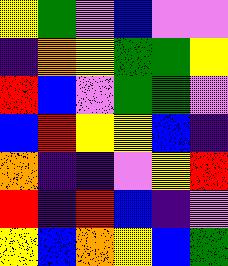[["yellow", "green", "violet", "blue", "violet", "violet"], ["indigo", "orange", "yellow", "green", "green", "yellow"], ["red", "blue", "violet", "green", "green", "violet"], ["blue", "red", "yellow", "yellow", "blue", "indigo"], ["orange", "indigo", "indigo", "violet", "yellow", "red"], ["red", "indigo", "red", "blue", "indigo", "violet"], ["yellow", "blue", "orange", "yellow", "blue", "green"]]